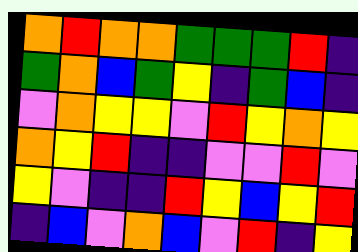[["orange", "red", "orange", "orange", "green", "green", "green", "red", "indigo"], ["green", "orange", "blue", "green", "yellow", "indigo", "green", "blue", "indigo"], ["violet", "orange", "yellow", "yellow", "violet", "red", "yellow", "orange", "yellow"], ["orange", "yellow", "red", "indigo", "indigo", "violet", "violet", "red", "violet"], ["yellow", "violet", "indigo", "indigo", "red", "yellow", "blue", "yellow", "red"], ["indigo", "blue", "violet", "orange", "blue", "violet", "red", "indigo", "yellow"]]